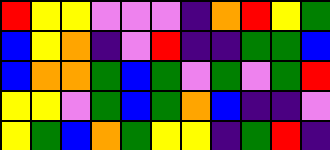[["red", "yellow", "yellow", "violet", "violet", "violet", "indigo", "orange", "red", "yellow", "green"], ["blue", "yellow", "orange", "indigo", "violet", "red", "indigo", "indigo", "green", "green", "blue"], ["blue", "orange", "orange", "green", "blue", "green", "violet", "green", "violet", "green", "red"], ["yellow", "yellow", "violet", "green", "blue", "green", "orange", "blue", "indigo", "indigo", "violet"], ["yellow", "green", "blue", "orange", "green", "yellow", "yellow", "indigo", "green", "red", "indigo"]]